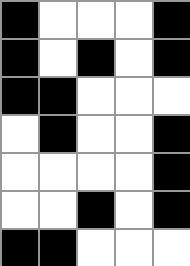[["black", "white", "white", "white", "black"], ["black", "white", "black", "white", "black"], ["black", "black", "white", "white", "white"], ["white", "black", "white", "white", "black"], ["white", "white", "white", "white", "black"], ["white", "white", "black", "white", "black"], ["black", "black", "white", "white", "white"]]